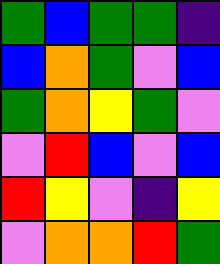[["green", "blue", "green", "green", "indigo"], ["blue", "orange", "green", "violet", "blue"], ["green", "orange", "yellow", "green", "violet"], ["violet", "red", "blue", "violet", "blue"], ["red", "yellow", "violet", "indigo", "yellow"], ["violet", "orange", "orange", "red", "green"]]